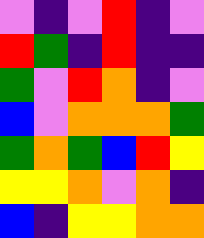[["violet", "indigo", "violet", "red", "indigo", "violet"], ["red", "green", "indigo", "red", "indigo", "indigo"], ["green", "violet", "red", "orange", "indigo", "violet"], ["blue", "violet", "orange", "orange", "orange", "green"], ["green", "orange", "green", "blue", "red", "yellow"], ["yellow", "yellow", "orange", "violet", "orange", "indigo"], ["blue", "indigo", "yellow", "yellow", "orange", "orange"]]